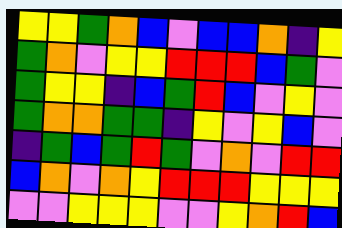[["yellow", "yellow", "green", "orange", "blue", "violet", "blue", "blue", "orange", "indigo", "yellow"], ["green", "orange", "violet", "yellow", "yellow", "red", "red", "red", "blue", "green", "violet"], ["green", "yellow", "yellow", "indigo", "blue", "green", "red", "blue", "violet", "yellow", "violet"], ["green", "orange", "orange", "green", "green", "indigo", "yellow", "violet", "yellow", "blue", "violet"], ["indigo", "green", "blue", "green", "red", "green", "violet", "orange", "violet", "red", "red"], ["blue", "orange", "violet", "orange", "yellow", "red", "red", "red", "yellow", "yellow", "yellow"], ["violet", "violet", "yellow", "yellow", "yellow", "violet", "violet", "yellow", "orange", "red", "blue"]]